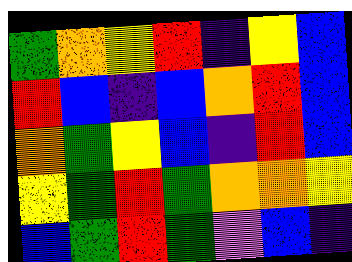[["green", "orange", "yellow", "red", "indigo", "yellow", "blue"], ["red", "blue", "indigo", "blue", "orange", "red", "blue"], ["orange", "green", "yellow", "blue", "indigo", "red", "blue"], ["yellow", "green", "red", "green", "orange", "orange", "yellow"], ["blue", "green", "red", "green", "violet", "blue", "indigo"]]